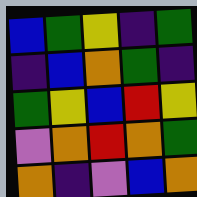[["blue", "green", "yellow", "indigo", "green"], ["indigo", "blue", "orange", "green", "indigo"], ["green", "yellow", "blue", "red", "yellow"], ["violet", "orange", "red", "orange", "green"], ["orange", "indigo", "violet", "blue", "orange"]]